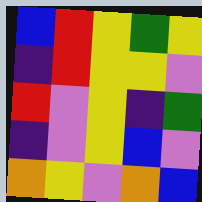[["blue", "red", "yellow", "green", "yellow"], ["indigo", "red", "yellow", "yellow", "violet"], ["red", "violet", "yellow", "indigo", "green"], ["indigo", "violet", "yellow", "blue", "violet"], ["orange", "yellow", "violet", "orange", "blue"]]